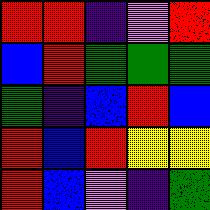[["red", "red", "indigo", "violet", "red"], ["blue", "red", "green", "green", "green"], ["green", "indigo", "blue", "red", "blue"], ["red", "blue", "red", "yellow", "yellow"], ["red", "blue", "violet", "indigo", "green"]]